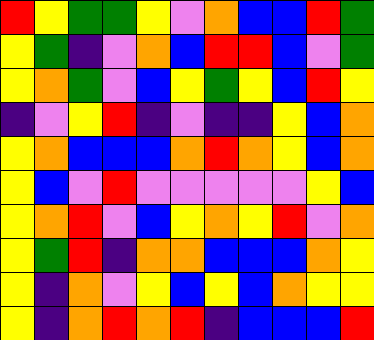[["red", "yellow", "green", "green", "yellow", "violet", "orange", "blue", "blue", "red", "green"], ["yellow", "green", "indigo", "violet", "orange", "blue", "red", "red", "blue", "violet", "green"], ["yellow", "orange", "green", "violet", "blue", "yellow", "green", "yellow", "blue", "red", "yellow"], ["indigo", "violet", "yellow", "red", "indigo", "violet", "indigo", "indigo", "yellow", "blue", "orange"], ["yellow", "orange", "blue", "blue", "blue", "orange", "red", "orange", "yellow", "blue", "orange"], ["yellow", "blue", "violet", "red", "violet", "violet", "violet", "violet", "violet", "yellow", "blue"], ["yellow", "orange", "red", "violet", "blue", "yellow", "orange", "yellow", "red", "violet", "orange"], ["yellow", "green", "red", "indigo", "orange", "orange", "blue", "blue", "blue", "orange", "yellow"], ["yellow", "indigo", "orange", "violet", "yellow", "blue", "yellow", "blue", "orange", "yellow", "yellow"], ["yellow", "indigo", "orange", "red", "orange", "red", "indigo", "blue", "blue", "blue", "red"]]